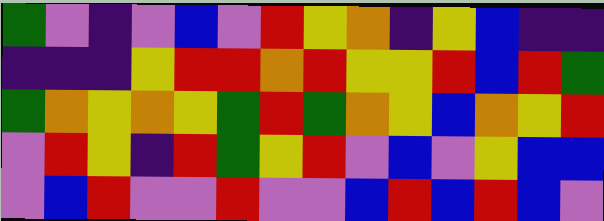[["green", "violet", "indigo", "violet", "blue", "violet", "red", "yellow", "orange", "indigo", "yellow", "blue", "indigo", "indigo"], ["indigo", "indigo", "indigo", "yellow", "red", "red", "orange", "red", "yellow", "yellow", "red", "blue", "red", "green"], ["green", "orange", "yellow", "orange", "yellow", "green", "red", "green", "orange", "yellow", "blue", "orange", "yellow", "red"], ["violet", "red", "yellow", "indigo", "red", "green", "yellow", "red", "violet", "blue", "violet", "yellow", "blue", "blue"], ["violet", "blue", "red", "violet", "violet", "red", "violet", "violet", "blue", "red", "blue", "red", "blue", "violet"]]